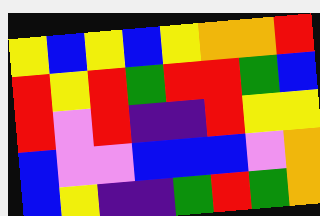[["yellow", "blue", "yellow", "blue", "yellow", "orange", "orange", "red"], ["red", "yellow", "red", "green", "red", "red", "green", "blue"], ["red", "violet", "red", "indigo", "indigo", "red", "yellow", "yellow"], ["blue", "violet", "violet", "blue", "blue", "blue", "violet", "orange"], ["blue", "yellow", "indigo", "indigo", "green", "red", "green", "orange"]]